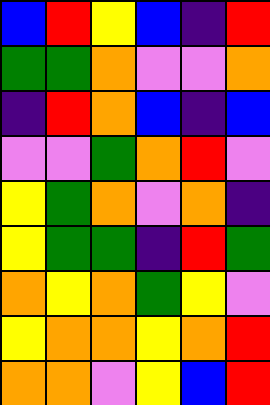[["blue", "red", "yellow", "blue", "indigo", "red"], ["green", "green", "orange", "violet", "violet", "orange"], ["indigo", "red", "orange", "blue", "indigo", "blue"], ["violet", "violet", "green", "orange", "red", "violet"], ["yellow", "green", "orange", "violet", "orange", "indigo"], ["yellow", "green", "green", "indigo", "red", "green"], ["orange", "yellow", "orange", "green", "yellow", "violet"], ["yellow", "orange", "orange", "yellow", "orange", "red"], ["orange", "orange", "violet", "yellow", "blue", "red"]]